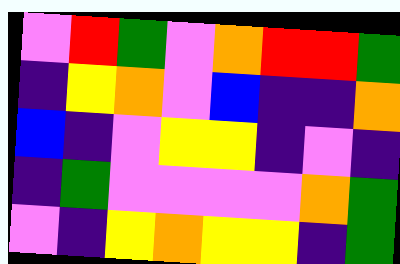[["violet", "red", "green", "violet", "orange", "red", "red", "green"], ["indigo", "yellow", "orange", "violet", "blue", "indigo", "indigo", "orange"], ["blue", "indigo", "violet", "yellow", "yellow", "indigo", "violet", "indigo"], ["indigo", "green", "violet", "violet", "violet", "violet", "orange", "green"], ["violet", "indigo", "yellow", "orange", "yellow", "yellow", "indigo", "green"]]